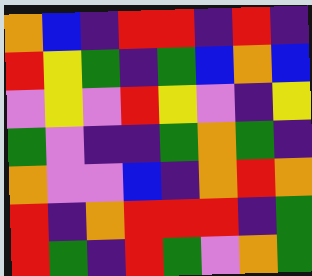[["orange", "blue", "indigo", "red", "red", "indigo", "red", "indigo"], ["red", "yellow", "green", "indigo", "green", "blue", "orange", "blue"], ["violet", "yellow", "violet", "red", "yellow", "violet", "indigo", "yellow"], ["green", "violet", "indigo", "indigo", "green", "orange", "green", "indigo"], ["orange", "violet", "violet", "blue", "indigo", "orange", "red", "orange"], ["red", "indigo", "orange", "red", "red", "red", "indigo", "green"], ["red", "green", "indigo", "red", "green", "violet", "orange", "green"]]